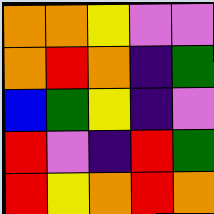[["orange", "orange", "yellow", "violet", "violet"], ["orange", "red", "orange", "indigo", "green"], ["blue", "green", "yellow", "indigo", "violet"], ["red", "violet", "indigo", "red", "green"], ["red", "yellow", "orange", "red", "orange"]]